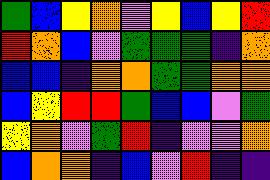[["green", "blue", "yellow", "orange", "violet", "yellow", "blue", "yellow", "red"], ["red", "orange", "blue", "violet", "green", "green", "green", "indigo", "orange"], ["blue", "blue", "indigo", "orange", "orange", "green", "green", "orange", "orange"], ["blue", "yellow", "red", "red", "green", "blue", "blue", "violet", "green"], ["yellow", "orange", "violet", "green", "red", "indigo", "violet", "violet", "orange"], ["blue", "orange", "orange", "indigo", "blue", "violet", "red", "indigo", "indigo"]]